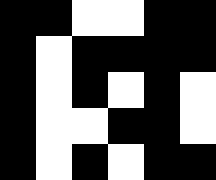[["black", "black", "white", "white", "black", "black"], ["black", "white", "black", "black", "black", "black"], ["black", "white", "black", "white", "black", "white"], ["black", "white", "white", "black", "black", "white"], ["black", "white", "black", "white", "black", "black"]]